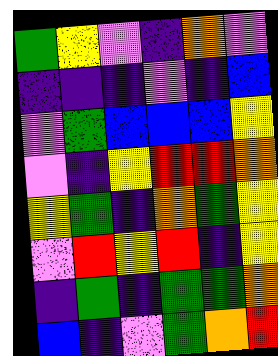[["green", "yellow", "violet", "indigo", "orange", "violet"], ["indigo", "indigo", "indigo", "violet", "indigo", "blue"], ["violet", "green", "blue", "blue", "blue", "yellow"], ["violet", "indigo", "yellow", "red", "red", "orange"], ["yellow", "green", "indigo", "orange", "green", "yellow"], ["violet", "red", "yellow", "red", "indigo", "yellow"], ["indigo", "green", "indigo", "green", "green", "orange"], ["blue", "indigo", "violet", "green", "orange", "red"]]